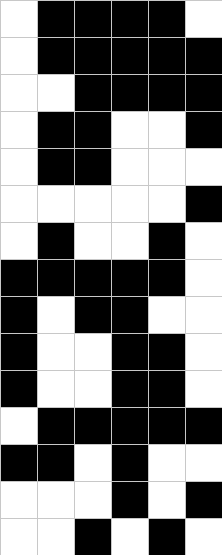[["white", "black", "black", "black", "black", "white"], ["white", "black", "black", "black", "black", "black"], ["white", "white", "black", "black", "black", "black"], ["white", "black", "black", "white", "white", "black"], ["white", "black", "black", "white", "white", "white"], ["white", "white", "white", "white", "white", "black"], ["white", "black", "white", "white", "black", "white"], ["black", "black", "black", "black", "black", "white"], ["black", "white", "black", "black", "white", "white"], ["black", "white", "white", "black", "black", "white"], ["black", "white", "white", "black", "black", "white"], ["white", "black", "black", "black", "black", "black"], ["black", "black", "white", "black", "white", "white"], ["white", "white", "white", "black", "white", "black"], ["white", "white", "black", "white", "black", "white"]]